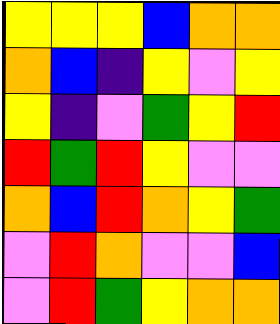[["yellow", "yellow", "yellow", "blue", "orange", "orange"], ["orange", "blue", "indigo", "yellow", "violet", "yellow"], ["yellow", "indigo", "violet", "green", "yellow", "red"], ["red", "green", "red", "yellow", "violet", "violet"], ["orange", "blue", "red", "orange", "yellow", "green"], ["violet", "red", "orange", "violet", "violet", "blue"], ["violet", "red", "green", "yellow", "orange", "orange"]]